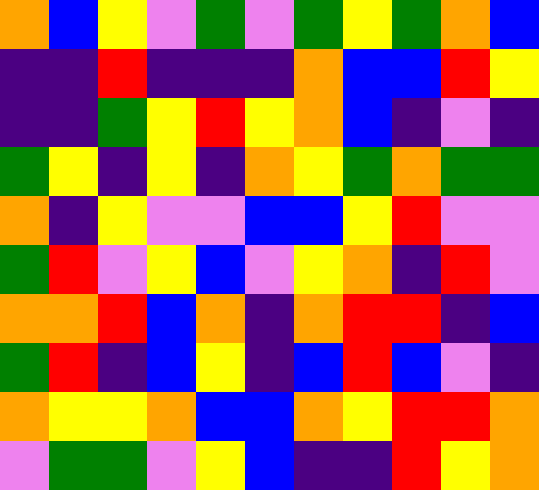[["orange", "blue", "yellow", "violet", "green", "violet", "green", "yellow", "green", "orange", "blue"], ["indigo", "indigo", "red", "indigo", "indigo", "indigo", "orange", "blue", "blue", "red", "yellow"], ["indigo", "indigo", "green", "yellow", "red", "yellow", "orange", "blue", "indigo", "violet", "indigo"], ["green", "yellow", "indigo", "yellow", "indigo", "orange", "yellow", "green", "orange", "green", "green"], ["orange", "indigo", "yellow", "violet", "violet", "blue", "blue", "yellow", "red", "violet", "violet"], ["green", "red", "violet", "yellow", "blue", "violet", "yellow", "orange", "indigo", "red", "violet"], ["orange", "orange", "red", "blue", "orange", "indigo", "orange", "red", "red", "indigo", "blue"], ["green", "red", "indigo", "blue", "yellow", "indigo", "blue", "red", "blue", "violet", "indigo"], ["orange", "yellow", "yellow", "orange", "blue", "blue", "orange", "yellow", "red", "red", "orange"], ["violet", "green", "green", "violet", "yellow", "blue", "indigo", "indigo", "red", "yellow", "orange"]]